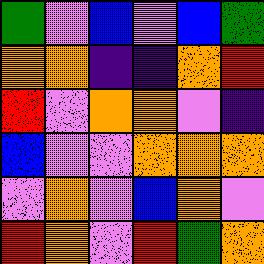[["green", "violet", "blue", "violet", "blue", "green"], ["orange", "orange", "indigo", "indigo", "orange", "red"], ["red", "violet", "orange", "orange", "violet", "indigo"], ["blue", "violet", "violet", "orange", "orange", "orange"], ["violet", "orange", "violet", "blue", "orange", "violet"], ["red", "orange", "violet", "red", "green", "orange"]]